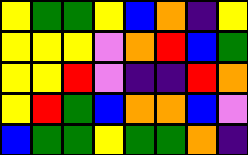[["yellow", "green", "green", "yellow", "blue", "orange", "indigo", "yellow"], ["yellow", "yellow", "yellow", "violet", "orange", "red", "blue", "green"], ["yellow", "yellow", "red", "violet", "indigo", "indigo", "red", "orange"], ["yellow", "red", "green", "blue", "orange", "orange", "blue", "violet"], ["blue", "green", "green", "yellow", "green", "green", "orange", "indigo"]]